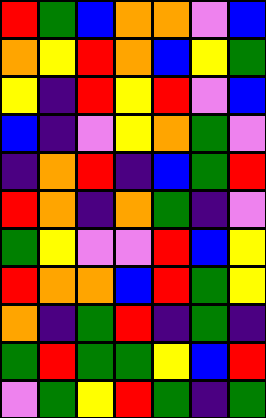[["red", "green", "blue", "orange", "orange", "violet", "blue"], ["orange", "yellow", "red", "orange", "blue", "yellow", "green"], ["yellow", "indigo", "red", "yellow", "red", "violet", "blue"], ["blue", "indigo", "violet", "yellow", "orange", "green", "violet"], ["indigo", "orange", "red", "indigo", "blue", "green", "red"], ["red", "orange", "indigo", "orange", "green", "indigo", "violet"], ["green", "yellow", "violet", "violet", "red", "blue", "yellow"], ["red", "orange", "orange", "blue", "red", "green", "yellow"], ["orange", "indigo", "green", "red", "indigo", "green", "indigo"], ["green", "red", "green", "green", "yellow", "blue", "red"], ["violet", "green", "yellow", "red", "green", "indigo", "green"]]